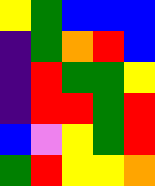[["yellow", "green", "blue", "blue", "blue"], ["indigo", "green", "orange", "red", "blue"], ["indigo", "red", "green", "green", "yellow"], ["indigo", "red", "red", "green", "red"], ["blue", "violet", "yellow", "green", "red"], ["green", "red", "yellow", "yellow", "orange"]]